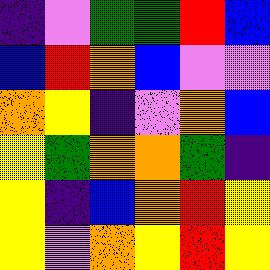[["indigo", "violet", "green", "green", "red", "blue"], ["blue", "red", "orange", "blue", "violet", "violet"], ["orange", "yellow", "indigo", "violet", "orange", "blue"], ["yellow", "green", "orange", "orange", "green", "indigo"], ["yellow", "indigo", "blue", "orange", "red", "yellow"], ["yellow", "violet", "orange", "yellow", "red", "yellow"]]